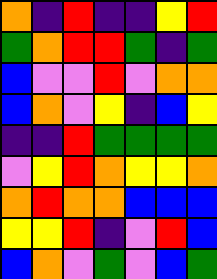[["orange", "indigo", "red", "indigo", "indigo", "yellow", "red"], ["green", "orange", "red", "red", "green", "indigo", "green"], ["blue", "violet", "violet", "red", "violet", "orange", "orange"], ["blue", "orange", "violet", "yellow", "indigo", "blue", "yellow"], ["indigo", "indigo", "red", "green", "green", "green", "green"], ["violet", "yellow", "red", "orange", "yellow", "yellow", "orange"], ["orange", "red", "orange", "orange", "blue", "blue", "blue"], ["yellow", "yellow", "red", "indigo", "violet", "red", "blue"], ["blue", "orange", "violet", "green", "violet", "blue", "green"]]